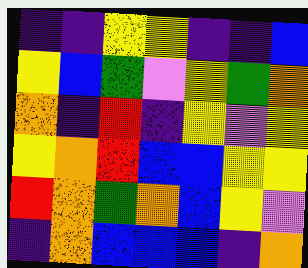[["indigo", "indigo", "yellow", "yellow", "indigo", "indigo", "blue"], ["yellow", "blue", "green", "violet", "yellow", "green", "orange"], ["orange", "indigo", "red", "indigo", "yellow", "violet", "yellow"], ["yellow", "orange", "red", "blue", "blue", "yellow", "yellow"], ["red", "orange", "green", "orange", "blue", "yellow", "violet"], ["indigo", "orange", "blue", "blue", "blue", "indigo", "orange"]]